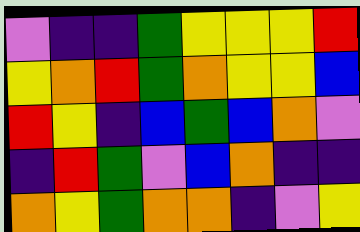[["violet", "indigo", "indigo", "green", "yellow", "yellow", "yellow", "red"], ["yellow", "orange", "red", "green", "orange", "yellow", "yellow", "blue"], ["red", "yellow", "indigo", "blue", "green", "blue", "orange", "violet"], ["indigo", "red", "green", "violet", "blue", "orange", "indigo", "indigo"], ["orange", "yellow", "green", "orange", "orange", "indigo", "violet", "yellow"]]